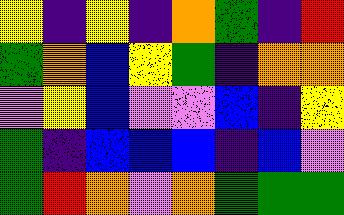[["yellow", "indigo", "yellow", "indigo", "orange", "green", "indigo", "red"], ["green", "orange", "blue", "yellow", "green", "indigo", "orange", "orange"], ["violet", "yellow", "blue", "violet", "violet", "blue", "indigo", "yellow"], ["green", "indigo", "blue", "blue", "blue", "indigo", "blue", "violet"], ["green", "red", "orange", "violet", "orange", "green", "green", "green"]]